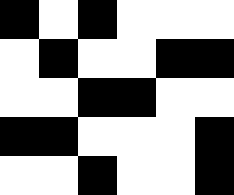[["black", "white", "black", "white", "white", "white"], ["white", "black", "white", "white", "black", "black"], ["white", "white", "black", "black", "white", "white"], ["black", "black", "white", "white", "white", "black"], ["white", "white", "black", "white", "white", "black"]]